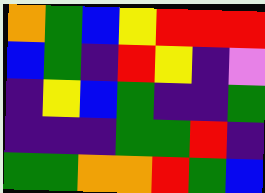[["orange", "green", "blue", "yellow", "red", "red", "red"], ["blue", "green", "indigo", "red", "yellow", "indigo", "violet"], ["indigo", "yellow", "blue", "green", "indigo", "indigo", "green"], ["indigo", "indigo", "indigo", "green", "green", "red", "indigo"], ["green", "green", "orange", "orange", "red", "green", "blue"]]